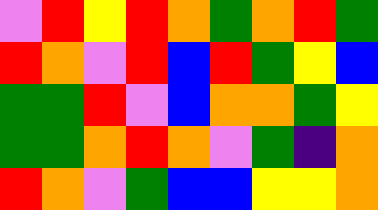[["violet", "red", "yellow", "red", "orange", "green", "orange", "red", "green"], ["red", "orange", "violet", "red", "blue", "red", "green", "yellow", "blue"], ["green", "green", "red", "violet", "blue", "orange", "orange", "green", "yellow"], ["green", "green", "orange", "red", "orange", "violet", "green", "indigo", "orange"], ["red", "orange", "violet", "green", "blue", "blue", "yellow", "yellow", "orange"]]